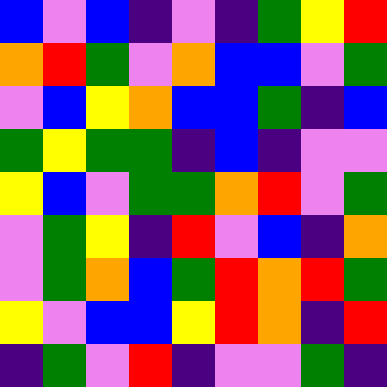[["blue", "violet", "blue", "indigo", "violet", "indigo", "green", "yellow", "red"], ["orange", "red", "green", "violet", "orange", "blue", "blue", "violet", "green"], ["violet", "blue", "yellow", "orange", "blue", "blue", "green", "indigo", "blue"], ["green", "yellow", "green", "green", "indigo", "blue", "indigo", "violet", "violet"], ["yellow", "blue", "violet", "green", "green", "orange", "red", "violet", "green"], ["violet", "green", "yellow", "indigo", "red", "violet", "blue", "indigo", "orange"], ["violet", "green", "orange", "blue", "green", "red", "orange", "red", "green"], ["yellow", "violet", "blue", "blue", "yellow", "red", "orange", "indigo", "red"], ["indigo", "green", "violet", "red", "indigo", "violet", "violet", "green", "indigo"]]